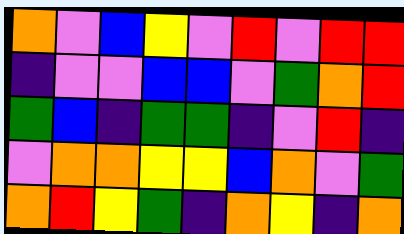[["orange", "violet", "blue", "yellow", "violet", "red", "violet", "red", "red"], ["indigo", "violet", "violet", "blue", "blue", "violet", "green", "orange", "red"], ["green", "blue", "indigo", "green", "green", "indigo", "violet", "red", "indigo"], ["violet", "orange", "orange", "yellow", "yellow", "blue", "orange", "violet", "green"], ["orange", "red", "yellow", "green", "indigo", "orange", "yellow", "indigo", "orange"]]